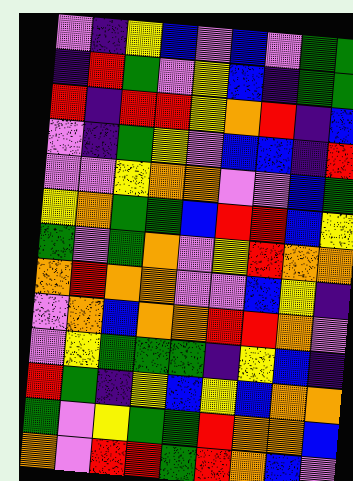[["violet", "indigo", "yellow", "blue", "violet", "blue", "violet", "green", "green"], ["indigo", "red", "green", "violet", "yellow", "blue", "indigo", "green", "green"], ["red", "indigo", "red", "red", "yellow", "orange", "red", "indigo", "blue"], ["violet", "indigo", "green", "yellow", "violet", "blue", "blue", "indigo", "red"], ["violet", "violet", "yellow", "orange", "orange", "violet", "violet", "blue", "green"], ["yellow", "orange", "green", "green", "blue", "red", "red", "blue", "yellow"], ["green", "violet", "green", "orange", "violet", "yellow", "red", "orange", "orange"], ["orange", "red", "orange", "orange", "violet", "violet", "blue", "yellow", "indigo"], ["violet", "orange", "blue", "orange", "orange", "red", "red", "orange", "violet"], ["violet", "yellow", "green", "green", "green", "indigo", "yellow", "blue", "indigo"], ["red", "green", "indigo", "yellow", "blue", "yellow", "blue", "orange", "orange"], ["green", "violet", "yellow", "green", "green", "red", "orange", "orange", "blue"], ["orange", "violet", "red", "red", "green", "red", "orange", "blue", "violet"]]